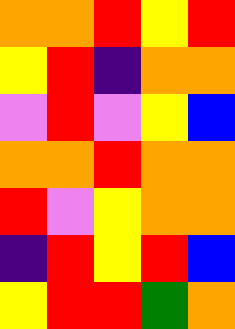[["orange", "orange", "red", "yellow", "red"], ["yellow", "red", "indigo", "orange", "orange"], ["violet", "red", "violet", "yellow", "blue"], ["orange", "orange", "red", "orange", "orange"], ["red", "violet", "yellow", "orange", "orange"], ["indigo", "red", "yellow", "red", "blue"], ["yellow", "red", "red", "green", "orange"]]